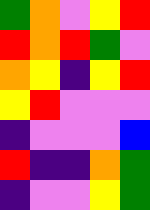[["green", "orange", "violet", "yellow", "red"], ["red", "orange", "red", "green", "violet"], ["orange", "yellow", "indigo", "yellow", "red"], ["yellow", "red", "violet", "violet", "violet"], ["indigo", "violet", "violet", "violet", "blue"], ["red", "indigo", "indigo", "orange", "green"], ["indigo", "violet", "violet", "yellow", "green"]]